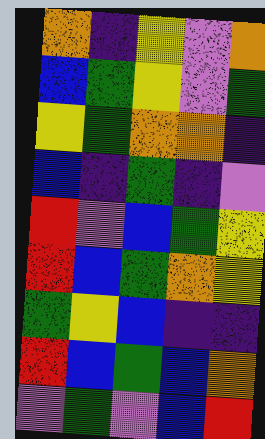[["orange", "indigo", "yellow", "violet", "orange"], ["blue", "green", "yellow", "violet", "green"], ["yellow", "green", "orange", "orange", "indigo"], ["blue", "indigo", "green", "indigo", "violet"], ["red", "violet", "blue", "green", "yellow"], ["red", "blue", "green", "orange", "yellow"], ["green", "yellow", "blue", "indigo", "indigo"], ["red", "blue", "green", "blue", "orange"], ["violet", "green", "violet", "blue", "red"]]